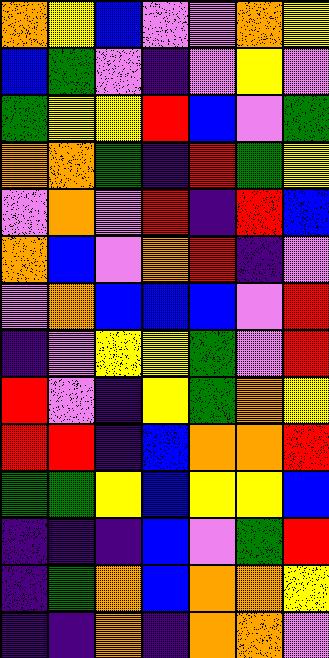[["orange", "yellow", "blue", "violet", "violet", "orange", "yellow"], ["blue", "green", "violet", "indigo", "violet", "yellow", "violet"], ["green", "yellow", "yellow", "red", "blue", "violet", "green"], ["orange", "orange", "green", "indigo", "red", "green", "yellow"], ["violet", "orange", "violet", "red", "indigo", "red", "blue"], ["orange", "blue", "violet", "orange", "red", "indigo", "violet"], ["violet", "orange", "blue", "blue", "blue", "violet", "red"], ["indigo", "violet", "yellow", "yellow", "green", "violet", "red"], ["red", "violet", "indigo", "yellow", "green", "orange", "yellow"], ["red", "red", "indigo", "blue", "orange", "orange", "red"], ["green", "green", "yellow", "blue", "yellow", "yellow", "blue"], ["indigo", "indigo", "indigo", "blue", "violet", "green", "red"], ["indigo", "green", "orange", "blue", "orange", "orange", "yellow"], ["indigo", "indigo", "orange", "indigo", "orange", "orange", "violet"]]